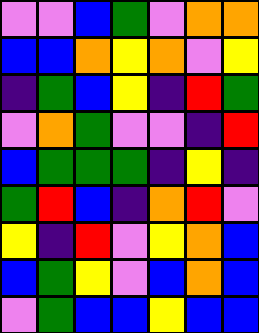[["violet", "violet", "blue", "green", "violet", "orange", "orange"], ["blue", "blue", "orange", "yellow", "orange", "violet", "yellow"], ["indigo", "green", "blue", "yellow", "indigo", "red", "green"], ["violet", "orange", "green", "violet", "violet", "indigo", "red"], ["blue", "green", "green", "green", "indigo", "yellow", "indigo"], ["green", "red", "blue", "indigo", "orange", "red", "violet"], ["yellow", "indigo", "red", "violet", "yellow", "orange", "blue"], ["blue", "green", "yellow", "violet", "blue", "orange", "blue"], ["violet", "green", "blue", "blue", "yellow", "blue", "blue"]]